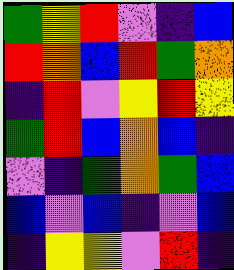[["green", "yellow", "red", "violet", "indigo", "blue"], ["red", "orange", "blue", "red", "green", "orange"], ["indigo", "red", "violet", "yellow", "red", "yellow"], ["green", "red", "blue", "orange", "blue", "indigo"], ["violet", "indigo", "green", "orange", "green", "blue"], ["blue", "violet", "blue", "indigo", "violet", "blue"], ["indigo", "yellow", "yellow", "violet", "red", "indigo"]]